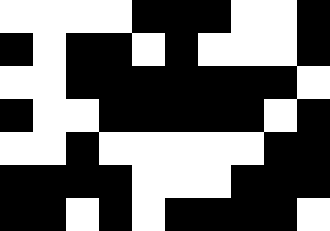[["white", "white", "white", "white", "black", "black", "black", "white", "white", "black"], ["black", "white", "black", "black", "white", "black", "white", "white", "white", "black"], ["white", "white", "black", "black", "black", "black", "black", "black", "black", "white"], ["black", "white", "white", "black", "black", "black", "black", "black", "white", "black"], ["white", "white", "black", "white", "white", "white", "white", "white", "black", "black"], ["black", "black", "black", "black", "white", "white", "white", "black", "black", "black"], ["black", "black", "white", "black", "white", "black", "black", "black", "black", "white"]]